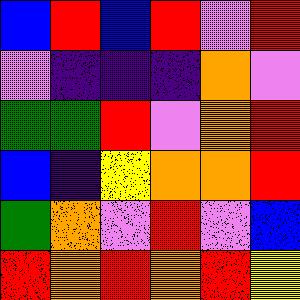[["blue", "red", "blue", "red", "violet", "red"], ["violet", "indigo", "indigo", "indigo", "orange", "violet"], ["green", "green", "red", "violet", "orange", "red"], ["blue", "indigo", "yellow", "orange", "orange", "red"], ["green", "orange", "violet", "red", "violet", "blue"], ["red", "orange", "red", "orange", "red", "yellow"]]